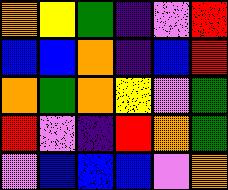[["orange", "yellow", "green", "indigo", "violet", "red"], ["blue", "blue", "orange", "indigo", "blue", "red"], ["orange", "green", "orange", "yellow", "violet", "green"], ["red", "violet", "indigo", "red", "orange", "green"], ["violet", "blue", "blue", "blue", "violet", "orange"]]